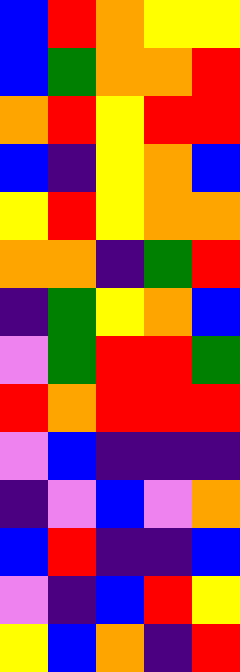[["blue", "red", "orange", "yellow", "yellow"], ["blue", "green", "orange", "orange", "red"], ["orange", "red", "yellow", "red", "red"], ["blue", "indigo", "yellow", "orange", "blue"], ["yellow", "red", "yellow", "orange", "orange"], ["orange", "orange", "indigo", "green", "red"], ["indigo", "green", "yellow", "orange", "blue"], ["violet", "green", "red", "red", "green"], ["red", "orange", "red", "red", "red"], ["violet", "blue", "indigo", "indigo", "indigo"], ["indigo", "violet", "blue", "violet", "orange"], ["blue", "red", "indigo", "indigo", "blue"], ["violet", "indigo", "blue", "red", "yellow"], ["yellow", "blue", "orange", "indigo", "red"]]